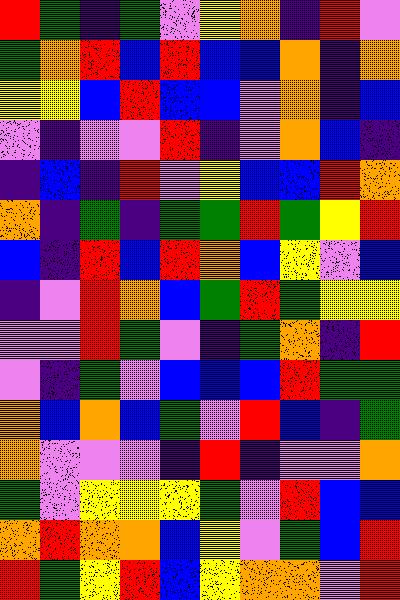[["red", "green", "indigo", "green", "violet", "yellow", "orange", "indigo", "red", "violet"], ["green", "orange", "red", "blue", "red", "blue", "blue", "orange", "indigo", "orange"], ["yellow", "yellow", "blue", "red", "blue", "blue", "violet", "orange", "indigo", "blue"], ["violet", "indigo", "violet", "violet", "red", "indigo", "violet", "orange", "blue", "indigo"], ["indigo", "blue", "indigo", "red", "violet", "yellow", "blue", "blue", "red", "orange"], ["orange", "indigo", "green", "indigo", "green", "green", "red", "green", "yellow", "red"], ["blue", "indigo", "red", "blue", "red", "orange", "blue", "yellow", "violet", "blue"], ["indigo", "violet", "red", "orange", "blue", "green", "red", "green", "yellow", "yellow"], ["violet", "violet", "red", "green", "violet", "indigo", "green", "orange", "indigo", "red"], ["violet", "indigo", "green", "violet", "blue", "blue", "blue", "red", "green", "green"], ["orange", "blue", "orange", "blue", "green", "violet", "red", "blue", "indigo", "green"], ["orange", "violet", "violet", "violet", "indigo", "red", "indigo", "violet", "violet", "orange"], ["green", "violet", "yellow", "yellow", "yellow", "green", "violet", "red", "blue", "blue"], ["orange", "red", "orange", "orange", "blue", "yellow", "violet", "green", "blue", "red"], ["red", "green", "yellow", "red", "blue", "yellow", "orange", "orange", "violet", "red"]]